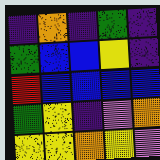[["indigo", "orange", "indigo", "green", "indigo"], ["green", "blue", "blue", "yellow", "indigo"], ["red", "blue", "blue", "blue", "blue"], ["green", "yellow", "indigo", "violet", "orange"], ["yellow", "yellow", "orange", "yellow", "violet"]]